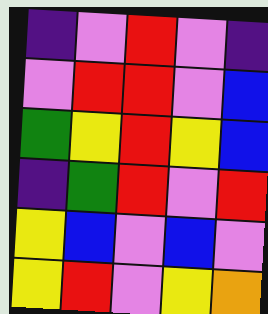[["indigo", "violet", "red", "violet", "indigo"], ["violet", "red", "red", "violet", "blue"], ["green", "yellow", "red", "yellow", "blue"], ["indigo", "green", "red", "violet", "red"], ["yellow", "blue", "violet", "blue", "violet"], ["yellow", "red", "violet", "yellow", "orange"]]